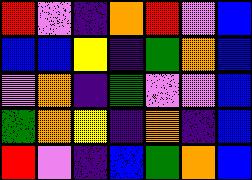[["red", "violet", "indigo", "orange", "red", "violet", "blue"], ["blue", "blue", "yellow", "indigo", "green", "orange", "blue"], ["violet", "orange", "indigo", "green", "violet", "violet", "blue"], ["green", "orange", "yellow", "indigo", "orange", "indigo", "blue"], ["red", "violet", "indigo", "blue", "green", "orange", "blue"]]